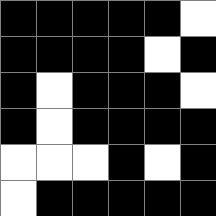[["black", "black", "black", "black", "black", "white"], ["black", "black", "black", "black", "white", "black"], ["black", "white", "black", "black", "black", "white"], ["black", "white", "black", "black", "black", "black"], ["white", "white", "white", "black", "white", "black"], ["white", "black", "black", "black", "black", "black"]]